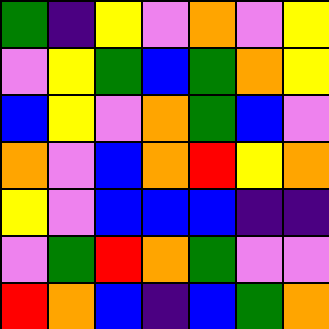[["green", "indigo", "yellow", "violet", "orange", "violet", "yellow"], ["violet", "yellow", "green", "blue", "green", "orange", "yellow"], ["blue", "yellow", "violet", "orange", "green", "blue", "violet"], ["orange", "violet", "blue", "orange", "red", "yellow", "orange"], ["yellow", "violet", "blue", "blue", "blue", "indigo", "indigo"], ["violet", "green", "red", "orange", "green", "violet", "violet"], ["red", "orange", "blue", "indigo", "blue", "green", "orange"]]